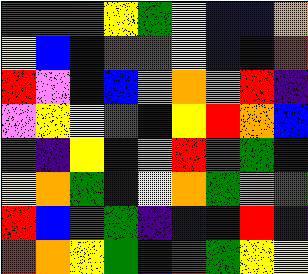[["green", "green", "green", "yellow", "green", "yellow", "blue", "blue", "orange"], ["yellow", "blue", "blue", "red", "red", "yellow", "blue", "blue", "red"], ["red", "violet", "blue", "blue", "orange", "orange", "orange", "red", "indigo"], ["violet", "yellow", "yellow", "green", "blue", "yellow", "red", "orange", "blue"], ["green", "indigo", "yellow", "indigo", "orange", "red", "red", "green", "indigo"], ["yellow", "orange", "green", "blue", "yellow", "orange", "green", "orange", "green"], ["red", "blue", "red", "green", "indigo", "blue", "indigo", "red", "indigo"], ["red", "orange", "yellow", "green", "indigo", "red", "green", "yellow", "yellow"]]